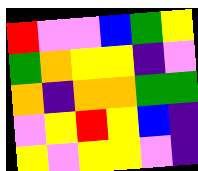[["red", "violet", "violet", "blue", "green", "yellow"], ["green", "orange", "yellow", "yellow", "indigo", "violet"], ["orange", "indigo", "orange", "orange", "green", "green"], ["violet", "yellow", "red", "yellow", "blue", "indigo"], ["yellow", "violet", "yellow", "yellow", "violet", "indigo"]]